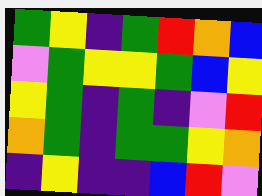[["green", "yellow", "indigo", "green", "red", "orange", "blue"], ["violet", "green", "yellow", "yellow", "green", "blue", "yellow"], ["yellow", "green", "indigo", "green", "indigo", "violet", "red"], ["orange", "green", "indigo", "green", "green", "yellow", "orange"], ["indigo", "yellow", "indigo", "indigo", "blue", "red", "violet"]]